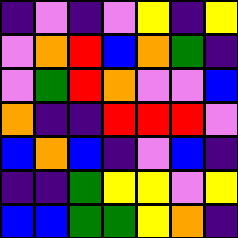[["indigo", "violet", "indigo", "violet", "yellow", "indigo", "yellow"], ["violet", "orange", "red", "blue", "orange", "green", "indigo"], ["violet", "green", "red", "orange", "violet", "violet", "blue"], ["orange", "indigo", "indigo", "red", "red", "red", "violet"], ["blue", "orange", "blue", "indigo", "violet", "blue", "indigo"], ["indigo", "indigo", "green", "yellow", "yellow", "violet", "yellow"], ["blue", "blue", "green", "green", "yellow", "orange", "indigo"]]